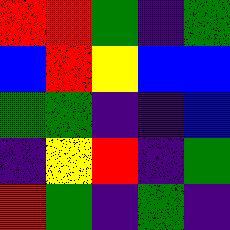[["red", "red", "green", "indigo", "green"], ["blue", "red", "yellow", "blue", "blue"], ["green", "green", "indigo", "indigo", "blue"], ["indigo", "yellow", "red", "indigo", "green"], ["red", "green", "indigo", "green", "indigo"]]